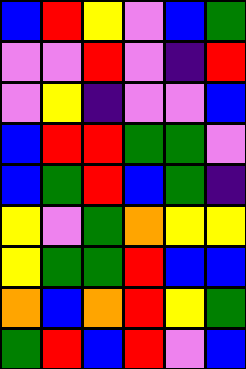[["blue", "red", "yellow", "violet", "blue", "green"], ["violet", "violet", "red", "violet", "indigo", "red"], ["violet", "yellow", "indigo", "violet", "violet", "blue"], ["blue", "red", "red", "green", "green", "violet"], ["blue", "green", "red", "blue", "green", "indigo"], ["yellow", "violet", "green", "orange", "yellow", "yellow"], ["yellow", "green", "green", "red", "blue", "blue"], ["orange", "blue", "orange", "red", "yellow", "green"], ["green", "red", "blue", "red", "violet", "blue"]]